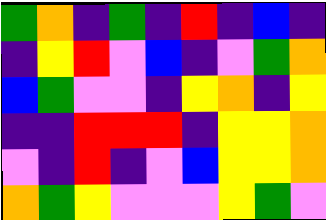[["green", "orange", "indigo", "green", "indigo", "red", "indigo", "blue", "indigo"], ["indigo", "yellow", "red", "violet", "blue", "indigo", "violet", "green", "orange"], ["blue", "green", "violet", "violet", "indigo", "yellow", "orange", "indigo", "yellow"], ["indigo", "indigo", "red", "red", "red", "indigo", "yellow", "yellow", "orange"], ["violet", "indigo", "red", "indigo", "violet", "blue", "yellow", "yellow", "orange"], ["orange", "green", "yellow", "violet", "violet", "violet", "yellow", "green", "violet"]]